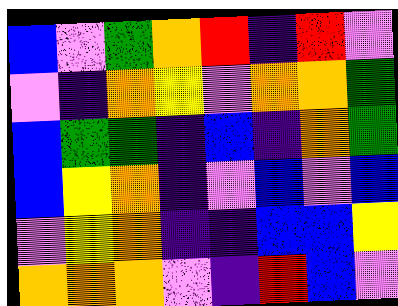[["blue", "violet", "green", "orange", "red", "indigo", "red", "violet"], ["violet", "indigo", "orange", "yellow", "violet", "orange", "orange", "green"], ["blue", "green", "green", "indigo", "blue", "indigo", "orange", "green"], ["blue", "yellow", "orange", "indigo", "violet", "blue", "violet", "blue"], ["violet", "yellow", "orange", "indigo", "indigo", "blue", "blue", "yellow"], ["orange", "orange", "orange", "violet", "indigo", "red", "blue", "violet"]]